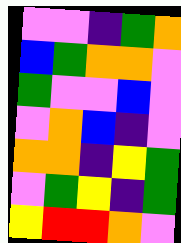[["violet", "violet", "indigo", "green", "orange"], ["blue", "green", "orange", "orange", "violet"], ["green", "violet", "violet", "blue", "violet"], ["violet", "orange", "blue", "indigo", "violet"], ["orange", "orange", "indigo", "yellow", "green"], ["violet", "green", "yellow", "indigo", "green"], ["yellow", "red", "red", "orange", "violet"]]